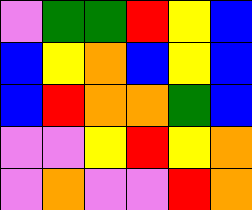[["violet", "green", "green", "red", "yellow", "blue"], ["blue", "yellow", "orange", "blue", "yellow", "blue"], ["blue", "red", "orange", "orange", "green", "blue"], ["violet", "violet", "yellow", "red", "yellow", "orange"], ["violet", "orange", "violet", "violet", "red", "orange"]]